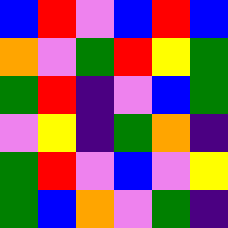[["blue", "red", "violet", "blue", "red", "blue"], ["orange", "violet", "green", "red", "yellow", "green"], ["green", "red", "indigo", "violet", "blue", "green"], ["violet", "yellow", "indigo", "green", "orange", "indigo"], ["green", "red", "violet", "blue", "violet", "yellow"], ["green", "blue", "orange", "violet", "green", "indigo"]]